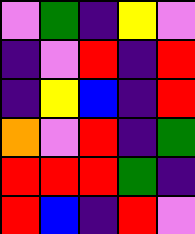[["violet", "green", "indigo", "yellow", "violet"], ["indigo", "violet", "red", "indigo", "red"], ["indigo", "yellow", "blue", "indigo", "red"], ["orange", "violet", "red", "indigo", "green"], ["red", "red", "red", "green", "indigo"], ["red", "blue", "indigo", "red", "violet"]]